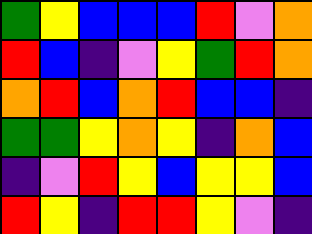[["green", "yellow", "blue", "blue", "blue", "red", "violet", "orange"], ["red", "blue", "indigo", "violet", "yellow", "green", "red", "orange"], ["orange", "red", "blue", "orange", "red", "blue", "blue", "indigo"], ["green", "green", "yellow", "orange", "yellow", "indigo", "orange", "blue"], ["indigo", "violet", "red", "yellow", "blue", "yellow", "yellow", "blue"], ["red", "yellow", "indigo", "red", "red", "yellow", "violet", "indigo"]]